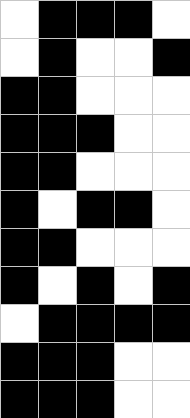[["white", "black", "black", "black", "white"], ["white", "black", "white", "white", "black"], ["black", "black", "white", "white", "white"], ["black", "black", "black", "white", "white"], ["black", "black", "white", "white", "white"], ["black", "white", "black", "black", "white"], ["black", "black", "white", "white", "white"], ["black", "white", "black", "white", "black"], ["white", "black", "black", "black", "black"], ["black", "black", "black", "white", "white"], ["black", "black", "black", "white", "white"]]